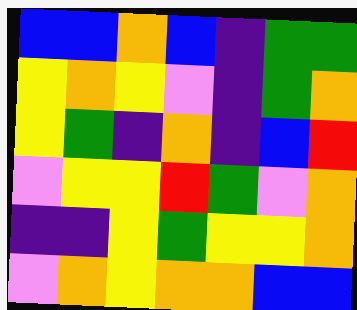[["blue", "blue", "orange", "blue", "indigo", "green", "green"], ["yellow", "orange", "yellow", "violet", "indigo", "green", "orange"], ["yellow", "green", "indigo", "orange", "indigo", "blue", "red"], ["violet", "yellow", "yellow", "red", "green", "violet", "orange"], ["indigo", "indigo", "yellow", "green", "yellow", "yellow", "orange"], ["violet", "orange", "yellow", "orange", "orange", "blue", "blue"]]